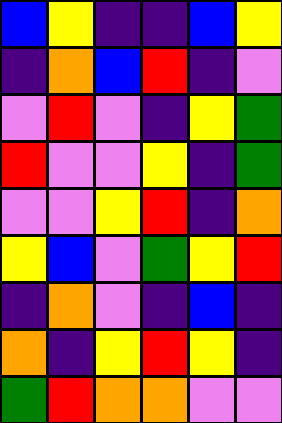[["blue", "yellow", "indigo", "indigo", "blue", "yellow"], ["indigo", "orange", "blue", "red", "indigo", "violet"], ["violet", "red", "violet", "indigo", "yellow", "green"], ["red", "violet", "violet", "yellow", "indigo", "green"], ["violet", "violet", "yellow", "red", "indigo", "orange"], ["yellow", "blue", "violet", "green", "yellow", "red"], ["indigo", "orange", "violet", "indigo", "blue", "indigo"], ["orange", "indigo", "yellow", "red", "yellow", "indigo"], ["green", "red", "orange", "orange", "violet", "violet"]]